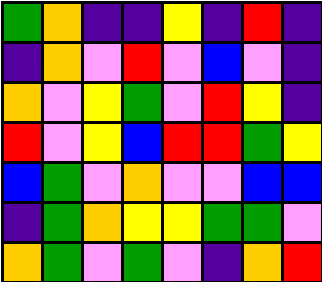[["green", "orange", "indigo", "indigo", "yellow", "indigo", "red", "indigo"], ["indigo", "orange", "violet", "red", "violet", "blue", "violet", "indigo"], ["orange", "violet", "yellow", "green", "violet", "red", "yellow", "indigo"], ["red", "violet", "yellow", "blue", "red", "red", "green", "yellow"], ["blue", "green", "violet", "orange", "violet", "violet", "blue", "blue"], ["indigo", "green", "orange", "yellow", "yellow", "green", "green", "violet"], ["orange", "green", "violet", "green", "violet", "indigo", "orange", "red"]]